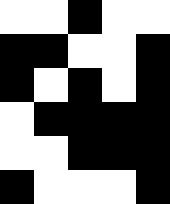[["white", "white", "black", "white", "white"], ["black", "black", "white", "white", "black"], ["black", "white", "black", "white", "black"], ["white", "black", "black", "black", "black"], ["white", "white", "black", "black", "black"], ["black", "white", "white", "white", "black"]]